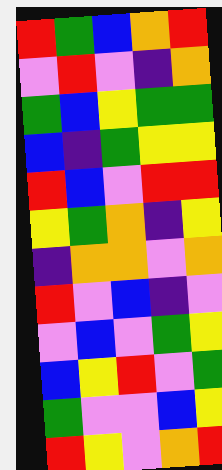[["red", "green", "blue", "orange", "red"], ["violet", "red", "violet", "indigo", "orange"], ["green", "blue", "yellow", "green", "green"], ["blue", "indigo", "green", "yellow", "yellow"], ["red", "blue", "violet", "red", "red"], ["yellow", "green", "orange", "indigo", "yellow"], ["indigo", "orange", "orange", "violet", "orange"], ["red", "violet", "blue", "indigo", "violet"], ["violet", "blue", "violet", "green", "yellow"], ["blue", "yellow", "red", "violet", "green"], ["green", "violet", "violet", "blue", "yellow"], ["red", "yellow", "violet", "orange", "red"]]